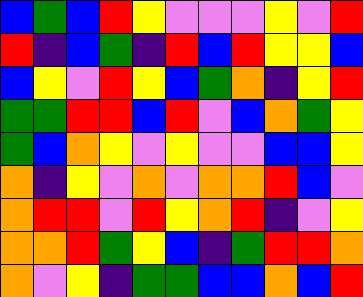[["blue", "green", "blue", "red", "yellow", "violet", "violet", "violet", "yellow", "violet", "red"], ["red", "indigo", "blue", "green", "indigo", "red", "blue", "red", "yellow", "yellow", "blue"], ["blue", "yellow", "violet", "red", "yellow", "blue", "green", "orange", "indigo", "yellow", "red"], ["green", "green", "red", "red", "blue", "red", "violet", "blue", "orange", "green", "yellow"], ["green", "blue", "orange", "yellow", "violet", "yellow", "violet", "violet", "blue", "blue", "yellow"], ["orange", "indigo", "yellow", "violet", "orange", "violet", "orange", "orange", "red", "blue", "violet"], ["orange", "red", "red", "violet", "red", "yellow", "orange", "red", "indigo", "violet", "yellow"], ["orange", "orange", "red", "green", "yellow", "blue", "indigo", "green", "red", "red", "orange"], ["orange", "violet", "yellow", "indigo", "green", "green", "blue", "blue", "orange", "blue", "red"]]